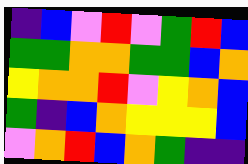[["indigo", "blue", "violet", "red", "violet", "green", "red", "blue"], ["green", "green", "orange", "orange", "green", "green", "blue", "orange"], ["yellow", "orange", "orange", "red", "violet", "yellow", "orange", "blue"], ["green", "indigo", "blue", "orange", "yellow", "yellow", "yellow", "blue"], ["violet", "orange", "red", "blue", "orange", "green", "indigo", "indigo"]]